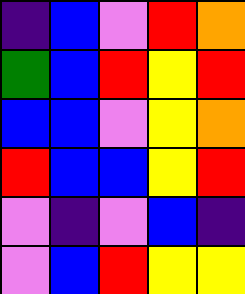[["indigo", "blue", "violet", "red", "orange"], ["green", "blue", "red", "yellow", "red"], ["blue", "blue", "violet", "yellow", "orange"], ["red", "blue", "blue", "yellow", "red"], ["violet", "indigo", "violet", "blue", "indigo"], ["violet", "blue", "red", "yellow", "yellow"]]